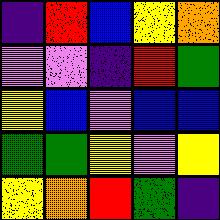[["indigo", "red", "blue", "yellow", "orange"], ["violet", "violet", "indigo", "red", "green"], ["yellow", "blue", "violet", "blue", "blue"], ["green", "green", "yellow", "violet", "yellow"], ["yellow", "orange", "red", "green", "indigo"]]